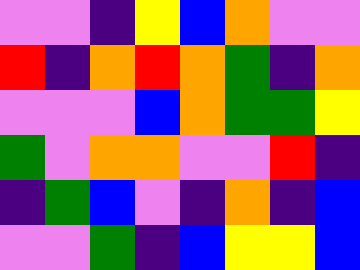[["violet", "violet", "indigo", "yellow", "blue", "orange", "violet", "violet"], ["red", "indigo", "orange", "red", "orange", "green", "indigo", "orange"], ["violet", "violet", "violet", "blue", "orange", "green", "green", "yellow"], ["green", "violet", "orange", "orange", "violet", "violet", "red", "indigo"], ["indigo", "green", "blue", "violet", "indigo", "orange", "indigo", "blue"], ["violet", "violet", "green", "indigo", "blue", "yellow", "yellow", "blue"]]